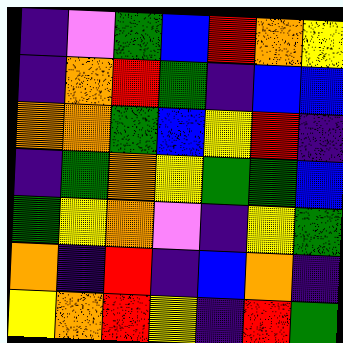[["indigo", "violet", "green", "blue", "red", "orange", "yellow"], ["indigo", "orange", "red", "green", "indigo", "blue", "blue"], ["orange", "orange", "green", "blue", "yellow", "red", "indigo"], ["indigo", "green", "orange", "yellow", "green", "green", "blue"], ["green", "yellow", "orange", "violet", "indigo", "yellow", "green"], ["orange", "indigo", "red", "indigo", "blue", "orange", "indigo"], ["yellow", "orange", "red", "yellow", "indigo", "red", "green"]]